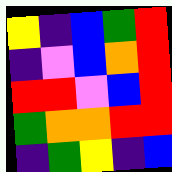[["yellow", "indigo", "blue", "green", "red"], ["indigo", "violet", "blue", "orange", "red"], ["red", "red", "violet", "blue", "red"], ["green", "orange", "orange", "red", "red"], ["indigo", "green", "yellow", "indigo", "blue"]]